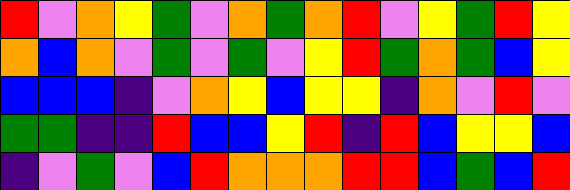[["red", "violet", "orange", "yellow", "green", "violet", "orange", "green", "orange", "red", "violet", "yellow", "green", "red", "yellow"], ["orange", "blue", "orange", "violet", "green", "violet", "green", "violet", "yellow", "red", "green", "orange", "green", "blue", "yellow"], ["blue", "blue", "blue", "indigo", "violet", "orange", "yellow", "blue", "yellow", "yellow", "indigo", "orange", "violet", "red", "violet"], ["green", "green", "indigo", "indigo", "red", "blue", "blue", "yellow", "red", "indigo", "red", "blue", "yellow", "yellow", "blue"], ["indigo", "violet", "green", "violet", "blue", "red", "orange", "orange", "orange", "red", "red", "blue", "green", "blue", "red"]]